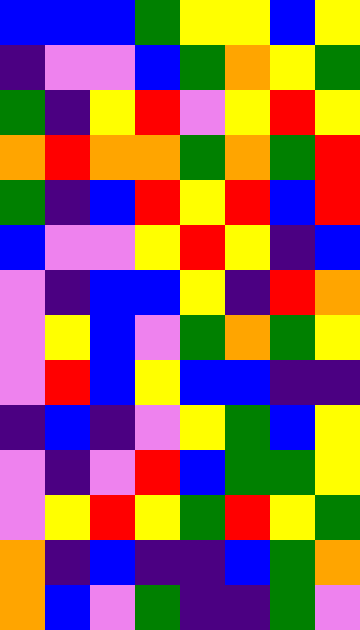[["blue", "blue", "blue", "green", "yellow", "yellow", "blue", "yellow"], ["indigo", "violet", "violet", "blue", "green", "orange", "yellow", "green"], ["green", "indigo", "yellow", "red", "violet", "yellow", "red", "yellow"], ["orange", "red", "orange", "orange", "green", "orange", "green", "red"], ["green", "indigo", "blue", "red", "yellow", "red", "blue", "red"], ["blue", "violet", "violet", "yellow", "red", "yellow", "indigo", "blue"], ["violet", "indigo", "blue", "blue", "yellow", "indigo", "red", "orange"], ["violet", "yellow", "blue", "violet", "green", "orange", "green", "yellow"], ["violet", "red", "blue", "yellow", "blue", "blue", "indigo", "indigo"], ["indigo", "blue", "indigo", "violet", "yellow", "green", "blue", "yellow"], ["violet", "indigo", "violet", "red", "blue", "green", "green", "yellow"], ["violet", "yellow", "red", "yellow", "green", "red", "yellow", "green"], ["orange", "indigo", "blue", "indigo", "indigo", "blue", "green", "orange"], ["orange", "blue", "violet", "green", "indigo", "indigo", "green", "violet"]]